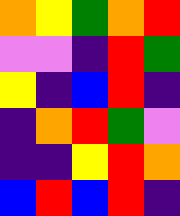[["orange", "yellow", "green", "orange", "red"], ["violet", "violet", "indigo", "red", "green"], ["yellow", "indigo", "blue", "red", "indigo"], ["indigo", "orange", "red", "green", "violet"], ["indigo", "indigo", "yellow", "red", "orange"], ["blue", "red", "blue", "red", "indigo"]]